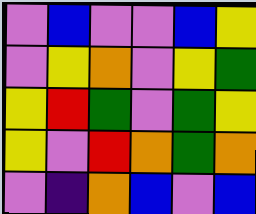[["violet", "blue", "violet", "violet", "blue", "yellow"], ["violet", "yellow", "orange", "violet", "yellow", "green"], ["yellow", "red", "green", "violet", "green", "yellow"], ["yellow", "violet", "red", "orange", "green", "orange"], ["violet", "indigo", "orange", "blue", "violet", "blue"]]